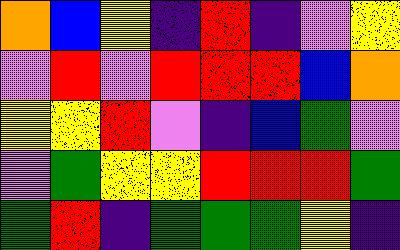[["orange", "blue", "yellow", "indigo", "red", "indigo", "violet", "yellow"], ["violet", "red", "violet", "red", "red", "red", "blue", "orange"], ["yellow", "yellow", "red", "violet", "indigo", "blue", "green", "violet"], ["violet", "green", "yellow", "yellow", "red", "red", "red", "green"], ["green", "red", "indigo", "green", "green", "green", "yellow", "indigo"]]